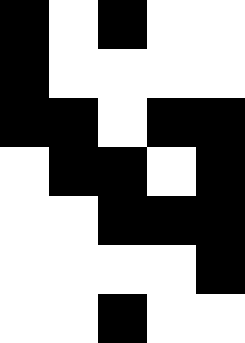[["black", "white", "black", "white", "white"], ["black", "white", "white", "white", "white"], ["black", "black", "white", "black", "black"], ["white", "black", "black", "white", "black"], ["white", "white", "black", "black", "black"], ["white", "white", "white", "white", "black"], ["white", "white", "black", "white", "white"]]